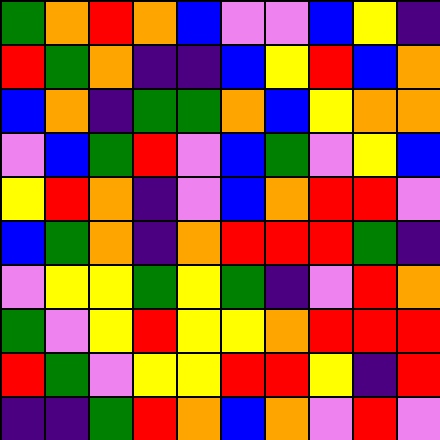[["green", "orange", "red", "orange", "blue", "violet", "violet", "blue", "yellow", "indigo"], ["red", "green", "orange", "indigo", "indigo", "blue", "yellow", "red", "blue", "orange"], ["blue", "orange", "indigo", "green", "green", "orange", "blue", "yellow", "orange", "orange"], ["violet", "blue", "green", "red", "violet", "blue", "green", "violet", "yellow", "blue"], ["yellow", "red", "orange", "indigo", "violet", "blue", "orange", "red", "red", "violet"], ["blue", "green", "orange", "indigo", "orange", "red", "red", "red", "green", "indigo"], ["violet", "yellow", "yellow", "green", "yellow", "green", "indigo", "violet", "red", "orange"], ["green", "violet", "yellow", "red", "yellow", "yellow", "orange", "red", "red", "red"], ["red", "green", "violet", "yellow", "yellow", "red", "red", "yellow", "indigo", "red"], ["indigo", "indigo", "green", "red", "orange", "blue", "orange", "violet", "red", "violet"]]